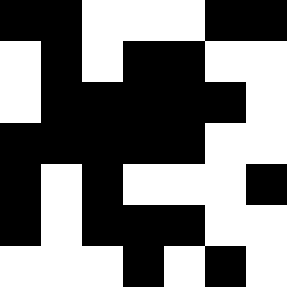[["black", "black", "white", "white", "white", "black", "black"], ["white", "black", "white", "black", "black", "white", "white"], ["white", "black", "black", "black", "black", "black", "white"], ["black", "black", "black", "black", "black", "white", "white"], ["black", "white", "black", "white", "white", "white", "black"], ["black", "white", "black", "black", "black", "white", "white"], ["white", "white", "white", "black", "white", "black", "white"]]